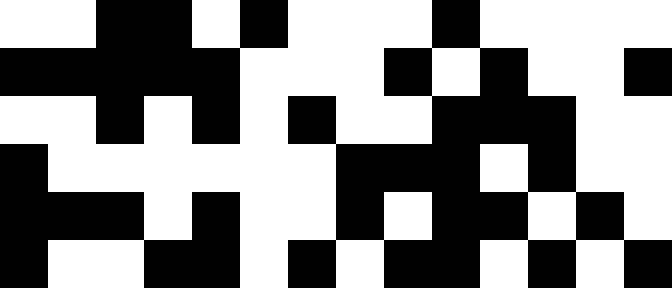[["white", "white", "black", "black", "white", "black", "white", "white", "white", "black", "white", "white", "white", "white"], ["black", "black", "black", "black", "black", "white", "white", "white", "black", "white", "black", "white", "white", "black"], ["white", "white", "black", "white", "black", "white", "black", "white", "white", "black", "black", "black", "white", "white"], ["black", "white", "white", "white", "white", "white", "white", "black", "black", "black", "white", "black", "white", "white"], ["black", "black", "black", "white", "black", "white", "white", "black", "white", "black", "black", "white", "black", "white"], ["black", "white", "white", "black", "black", "white", "black", "white", "black", "black", "white", "black", "white", "black"]]